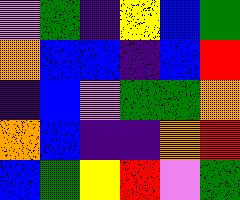[["violet", "green", "indigo", "yellow", "blue", "green"], ["orange", "blue", "blue", "indigo", "blue", "red"], ["indigo", "blue", "violet", "green", "green", "orange"], ["orange", "blue", "indigo", "indigo", "orange", "red"], ["blue", "green", "yellow", "red", "violet", "green"]]